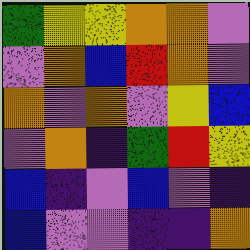[["green", "yellow", "yellow", "orange", "orange", "violet"], ["violet", "orange", "blue", "red", "orange", "violet"], ["orange", "violet", "orange", "violet", "yellow", "blue"], ["violet", "orange", "indigo", "green", "red", "yellow"], ["blue", "indigo", "violet", "blue", "violet", "indigo"], ["blue", "violet", "violet", "indigo", "indigo", "orange"]]